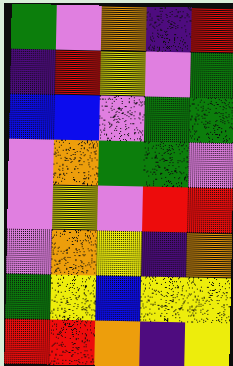[["green", "violet", "orange", "indigo", "red"], ["indigo", "red", "yellow", "violet", "green"], ["blue", "blue", "violet", "green", "green"], ["violet", "orange", "green", "green", "violet"], ["violet", "yellow", "violet", "red", "red"], ["violet", "orange", "yellow", "indigo", "orange"], ["green", "yellow", "blue", "yellow", "yellow"], ["red", "red", "orange", "indigo", "yellow"]]